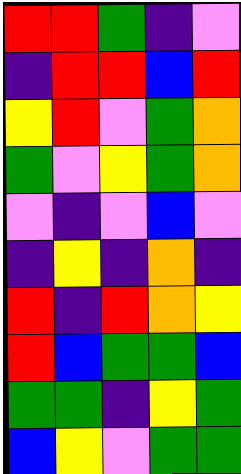[["red", "red", "green", "indigo", "violet"], ["indigo", "red", "red", "blue", "red"], ["yellow", "red", "violet", "green", "orange"], ["green", "violet", "yellow", "green", "orange"], ["violet", "indigo", "violet", "blue", "violet"], ["indigo", "yellow", "indigo", "orange", "indigo"], ["red", "indigo", "red", "orange", "yellow"], ["red", "blue", "green", "green", "blue"], ["green", "green", "indigo", "yellow", "green"], ["blue", "yellow", "violet", "green", "green"]]